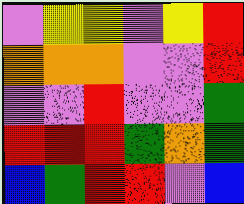[["violet", "yellow", "yellow", "violet", "yellow", "red"], ["orange", "orange", "orange", "violet", "violet", "red"], ["violet", "violet", "red", "violet", "violet", "green"], ["red", "red", "red", "green", "orange", "green"], ["blue", "green", "red", "red", "violet", "blue"]]